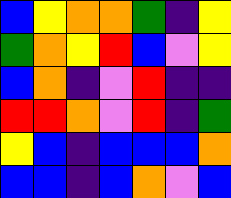[["blue", "yellow", "orange", "orange", "green", "indigo", "yellow"], ["green", "orange", "yellow", "red", "blue", "violet", "yellow"], ["blue", "orange", "indigo", "violet", "red", "indigo", "indigo"], ["red", "red", "orange", "violet", "red", "indigo", "green"], ["yellow", "blue", "indigo", "blue", "blue", "blue", "orange"], ["blue", "blue", "indigo", "blue", "orange", "violet", "blue"]]